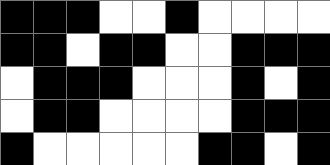[["black", "black", "black", "white", "white", "black", "white", "white", "white", "white"], ["black", "black", "white", "black", "black", "white", "white", "black", "black", "black"], ["white", "black", "black", "black", "white", "white", "white", "black", "white", "black"], ["white", "black", "black", "white", "white", "white", "white", "black", "black", "black"], ["black", "white", "white", "white", "white", "white", "black", "black", "white", "black"]]